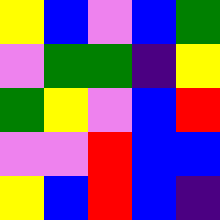[["yellow", "blue", "violet", "blue", "green"], ["violet", "green", "green", "indigo", "yellow"], ["green", "yellow", "violet", "blue", "red"], ["violet", "violet", "red", "blue", "blue"], ["yellow", "blue", "red", "blue", "indigo"]]